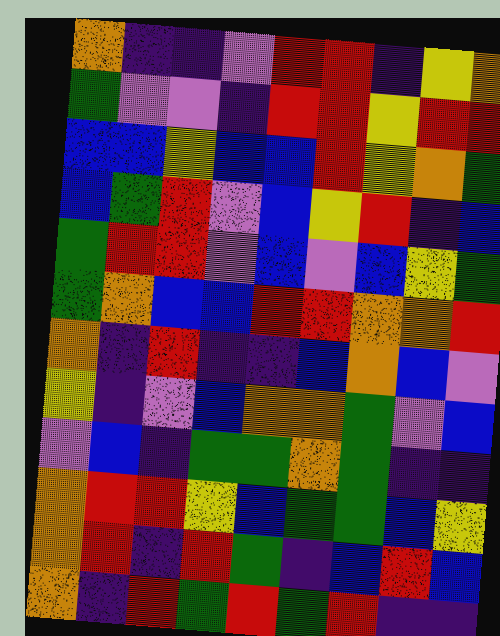[["orange", "indigo", "indigo", "violet", "red", "red", "indigo", "yellow", "orange"], ["green", "violet", "violet", "indigo", "red", "red", "yellow", "red", "red"], ["blue", "blue", "yellow", "blue", "blue", "red", "yellow", "orange", "green"], ["blue", "green", "red", "violet", "blue", "yellow", "red", "indigo", "blue"], ["green", "red", "red", "violet", "blue", "violet", "blue", "yellow", "green"], ["green", "orange", "blue", "blue", "red", "red", "orange", "orange", "red"], ["orange", "indigo", "red", "indigo", "indigo", "blue", "orange", "blue", "violet"], ["yellow", "indigo", "violet", "blue", "orange", "orange", "green", "violet", "blue"], ["violet", "blue", "indigo", "green", "green", "orange", "green", "indigo", "indigo"], ["orange", "red", "red", "yellow", "blue", "green", "green", "blue", "yellow"], ["orange", "red", "indigo", "red", "green", "indigo", "blue", "red", "blue"], ["orange", "indigo", "red", "green", "red", "green", "red", "indigo", "indigo"]]